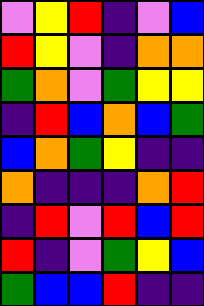[["violet", "yellow", "red", "indigo", "violet", "blue"], ["red", "yellow", "violet", "indigo", "orange", "orange"], ["green", "orange", "violet", "green", "yellow", "yellow"], ["indigo", "red", "blue", "orange", "blue", "green"], ["blue", "orange", "green", "yellow", "indigo", "indigo"], ["orange", "indigo", "indigo", "indigo", "orange", "red"], ["indigo", "red", "violet", "red", "blue", "red"], ["red", "indigo", "violet", "green", "yellow", "blue"], ["green", "blue", "blue", "red", "indigo", "indigo"]]